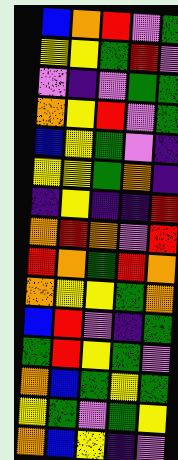[["blue", "orange", "red", "violet", "green"], ["yellow", "yellow", "green", "red", "violet"], ["violet", "indigo", "violet", "green", "green"], ["orange", "yellow", "red", "violet", "green"], ["blue", "yellow", "green", "violet", "indigo"], ["yellow", "yellow", "green", "orange", "indigo"], ["indigo", "yellow", "indigo", "indigo", "red"], ["orange", "red", "orange", "violet", "red"], ["red", "orange", "green", "red", "orange"], ["orange", "yellow", "yellow", "green", "orange"], ["blue", "red", "violet", "indigo", "green"], ["green", "red", "yellow", "green", "violet"], ["orange", "blue", "green", "yellow", "green"], ["yellow", "green", "violet", "green", "yellow"], ["orange", "blue", "yellow", "indigo", "violet"]]